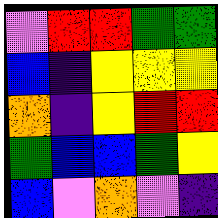[["violet", "red", "red", "green", "green"], ["blue", "indigo", "yellow", "yellow", "yellow"], ["orange", "indigo", "yellow", "red", "red"], ["green", "blue", "blue", "green", "yellow"], ["blue", "violet", "orange", "violet", "indigo"]]